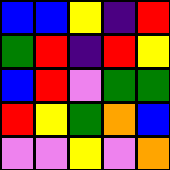[["blue", "blue", "yellow", "indigo", "red"], ["green", "red", "indigo", "red", "yellow"], ["blue", "red", "violet", "green", "green"], ["red", "yellow", "green", "orange", "blue"], ["violet", "violet", "yellow", "violet", "orange"]]